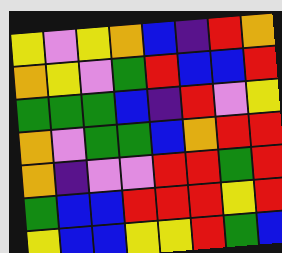[["yellow", "violet", "yellow", "orange", "blue", "indigo", "red", "orange"], ["orange", "yellow", "violet", "green", "red", "blue", "blue", "red"], ["green", "green", "green", "blue", "indigo", "red", "violet", "yellow"], ["orange", "violet", "green", "green", "blue", "orange", "red", "red"], ["orange", "indigo", "violet", "violet", "red", "red", "green", "red"], ["green", "blue", "blue", "red", "red", "red", "yellow", "red"], ["yellow", "blue", "blue", "yellow", "yellow", "red", "green", "blue"]]